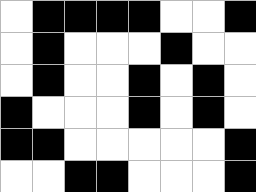[["white", "black", "black", "black", "black", "white", "white", "black"], ["white", "black", "white", "white", "white", "black", "white", "white"], ["white", "black", "white", "white", "black", "white", "black", "white"], ["black", "white", "white", "white", "black", "white", "black", "white"], ["black", "black", "white", "white", "white", "white", "white", "black"], ["white", "white", "black", "black", "white", "white", "white", "black"]]